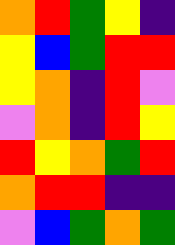[["orange", "red", "green", "yellow", "indigo"], ["yellow", "blue", "green", "red", "red"], ["yellow", "orange", "indigo", "red", "violet"], ["violet", "orange", "indigo", "red", "yellow"], ["red", "yellow", "orange", "green", "red"], ["orange", "red", "red", "indigo", "indigo"], ["violet", "blue", "green", "orange", "green"]]